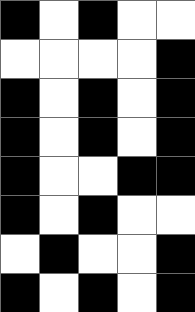[["black", "white", "black", "white", "white"], ["white", "white", "white", "white", "black"], ["black", "white", "black", "white", "black"], ["black", "white", "black", "white", "black"], ["black", "white", "white", "black", "black"], ["black", "white", "black", "white", "white"], ["white", "black", "white", "white", "black"], ["black", "white", "black", "white", "black"]]